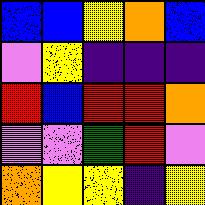[["blue", "blue", "yellow", "orange", "blue"], ["violet", "yellow", "indigo", "indigo", "indigo"], ["red", "blue", "red", "red", "orange"], ["violet", "violet", "green", "red", "violet"], ["orange", "yellow", "yellow", "indigo", "yellow"]]